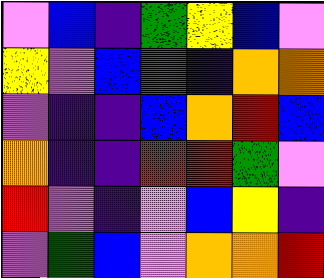[["violet", "blue", "indigo", "green", "yellow", "blue", "violet"], ["yellow", "violet", "blue", "green", "indigo", "orange", "orange"], ["violet", "indigo", "indigo", "blue", "orange", "red", "blue"], ["orange", "indigo", "indigo", "red", "red", "green", "violet"], ["red", "violet", "indigo", "violet", "blue", "yellow", "indigo"], ["violet", "green", "blue", "violet", "orange", "orange", "red"]]